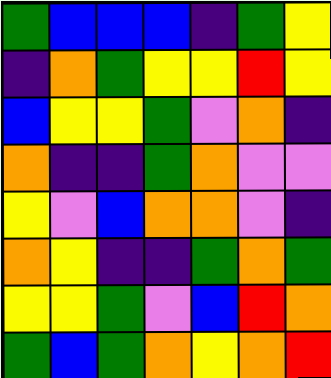[["green", "blue", "blue", "blue", "indigo", "green", "yellow"], ["indigo", "orange", "green", "yellow", "yellow", "red", "yellow"], ["blue", "yellow", "yellow", "green", "violet", "orange", "indigo"], ["orange", "indigo", "indigo", "green", "orange", "violet", "violet"], ["yellow", "violet", "blue", "orange", "orange", "violet", "indigo"], ["orange", "yellow", "indigo", "indigo", "green", "orange", "green"], ["yellow", "yellow", "green", "violet", "blue", "red", "orange"], ["green", "blue", "green", "orange", "yellow", "orange", "red"]]